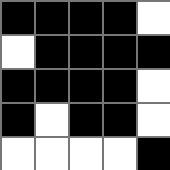[["black", "black", "black", "black", "white"], ["white", "black", "black", "black", "black"], ["black", "black", "black", "black", "white"], ["black", "white", "black", "black", "white"], ["white", "white", "white", "white", "black"]]